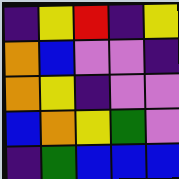[["indigo", "yellow", "red", "indigo", "yellow"], ["orange", "blue", "violet", "violet", "indigo"], ["orange", "yellow", "indigo", "violet", "violet"], ["blue", "orange", "yellow", "green", "violet"], ["indigo", "green", "blue", "blue", "blue"]]